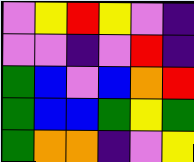[["violet", "yellow", "red", "yellow", "violet", "indigo"], ["violet", "violet", "indigo", "violet", "red", "indigo"], ["green", "blue", "violet", "blue", "orange", "red"], ["green", "blue", "blue", "green", "yellow", "green"], ["green", "orange", "orange", "indigo", "violet", "yellow"]]